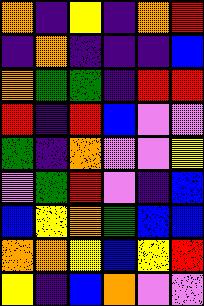[["orange", "indigo", "yellow", "indigo", "orange", "red"], ["indigo", "orange", "indigo", "indigo", "indigo", "blue"], ["orange", "green", "green", "indigo", "red", "red"], ["red", "indigo", "red", "blue", "violet", "violet"], ["green", "indigo", "orange", "violet", "violet", "yellow"], ["violet", "green", "red", "violet", "indigo", "blue"], ["blue", "yellow", "orange", "green", "blue", "blue"], ["orange", "orange", "yellow", "blue", "yellow", "red"], ["yellow", "indigo", "blue", "orange", "violet", "violet"]]